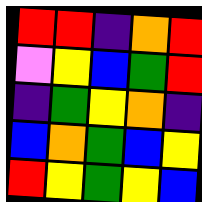[["red", "red", "indigo", "orange", "red"], ["violet", "yellow", "blue", "green", "red"], ["indigo", "green", "yellow", "orange", "indigo"], ["blue", "orange", "green", "blue", "yellow"], ["red", "yellow", "green", "yellow", "blue"]]